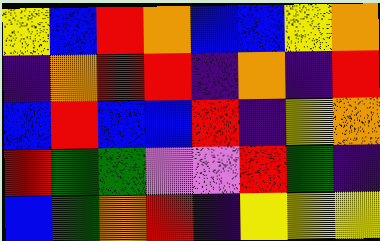[["yellow", "blue", "red", "orange", "blue", "blue", "yellow", "orange"], ["indigo", "orange", "red", "red", "indigo", "orange", "indigo", "red"], ["blue", "red", "blue", "blue", "red", "indigo", "yellow", "orange"], ["red", "green", "green", "violet", "violet", "red", "green", "indigo"], ["blue", "green", "orange", "red", "indigo", "yellow", "yellow", "yellow"]]